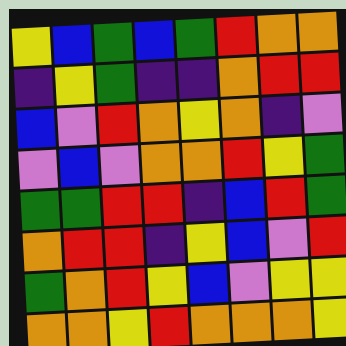[["yellow", "blue", "green", "blue", "green", "red", "orange", "orange"], ["indigo", "yellow", "green", "indigo", "indigo", "orange", "red", "red"], ["blue", "violet", "red", "orange", "yellow", "orange", "indigo", "violet"], ["violet", "blue", "violet", "orange", "orange", "red", "yellow", "green"], ["green", "green", "red", "red", "indigo", "blue", "red", "green"], ["orange", "red", "red", "indigo", "yellow", "blue", "violet", "red"], ["green", "orange", "red", "yellow", "blue", "violet", "yellow", "yellow"], ["orange", "orange", "yellow", "red", "orange", "orange", "orange", "yellow"]]